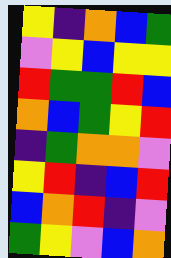[["yellow", "indigo", "orange", "blue", "green"], ["violet", "yellow", "blue", "yellow", "yellow"], ["red", "green", "green", "red", "blue"], ["orange", "blue", "green", "yellow", "red"], ["indigo", "green", "orange", "orange", "violet"], ["yellow", "red", "indigo", "blue", "red"], ["blue", "orange", "red", "indigo", "violet"], ["green", "yellow", "violet", "blue", "orange"]]